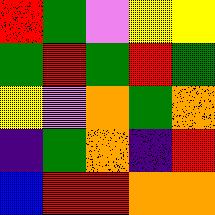[["red", "green", "violet", "yellow", "yellow"], ["green", "red", "green", "red", "green"], ["yellow", "violet", "orange", "green", "orange"], ["indigo", "green", "orange", "indigo", "red"], ["blue", "red", "red", "orange", "orange"]]